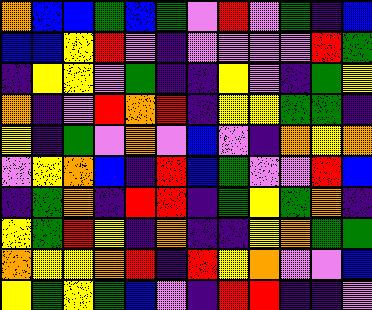[["orange", "blue", "blue", "green", "blue", "green", "violet", "red", "violet", "green", "indigo", "blue"], ["blue", "blue", "yellow", "red", "violet", "indigo", "violet", "violet", "violet", "violet", "red", "green"], ["indigo", "yellow", "yellow", "violet", "green", "indigo", "indigo", "yellow", "violet", "indigo", "green", "yellow"], ["orange", "indigo", "violet", "red", "orange", "red", "indigo", "yellow", "yellow", "green", "green", "indigo"], ["yellow", "indigo", "green", "violet", "orange", "violet", "blue", "violet", "indigo", "orange", "yellow", "orange"], ["violet", "yellow", "orange", "blue", "indigo", "red", "blue", "green", "violet", "violet", "red", "blue"], ["indigo", "green", "orange", "indigo", "red", "red", "indigo", "green", "yellow", "green", "orange", "indigo"], ["yellow", "green", "red", "yellow", "indigo", "orange", "indigo", "indigo", "yellow", "orange", "green", "green"], ["orange", "yellow", "yellow", "orange", "red", "indigo", "red", "yellow", "orange", "violet", "violet", "blue"], ["yellow", "green", "yellow", "green", "blue", "violet", "indigo", "red", "red", "indigo", "indigo", "violet"]]